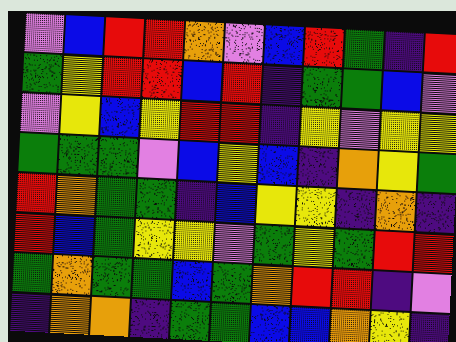[["violet", "blue", "red", "red", "orange", "violet", "blue", "red", "green", "indigo", "red"], ["green", "yellow", "red", "red", "blue", "red", "indigo", "green", "green", "blue", "violet"], ["violet", "yellow", "blue", "yellow", "red", "red", "indigo", "yellow", "violet", "yellow", "yellow"], ["green", "green", "green", "violet", "blue", "yellow", "blue", "indigo", "orange", "yellow", "green"], ["red", "orange", "green", "green", "indigo", "blue", "yellow", "yellow", "indigo", "orange", "indigo"], ["red", "blue", "green", "yellow", "yellow", "violet", "green", "yellow", "green", "red", "red"], ["green", "orange", "green", "green", "blue", "green", "orange", "red", "red", "indigo", "violet"], ["indigo", "orange", "orange", "indigo", "green", "green", "blue", "blue", "orange", "yellow", "indigo"]]